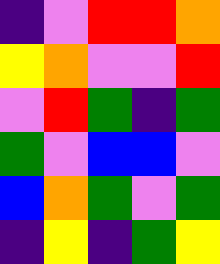[["indigo", "violet", "red", "red", "orange"], ["yellow", "orange", "violet", "violet", "red"], ["violet", "red", "green", "indigo", "green"], ["green", "violet", "blue", "blue", "violet"], ["blue", "orange", "green", "violet", "green"], ["indigo", "yellow", "indigo", "green", "yellow"]]